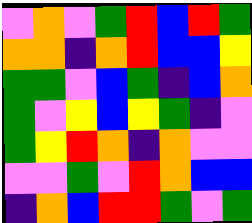[["violet", "orange", "violet", "green", "red", "blue", "red", "green"], ["orange", "orange", "indigo", "orange", "red", "blue", "blue", "yellow"], ["green", "green", "violet", "blue", "green", "indigo", "blue", "orange"], ["green", "violet", "yellow", "blue", "yellow", "green", "indigo", "violet"], ["green", "yellow", "red", "orange", "indigo", "orange", "violet", "violet"], ["violet", "violet", "green", "violet", "red", "orange", "blue", "blue"], ["indigo", "orange", "blue", "red", "red", "green", "violet", "green"]]